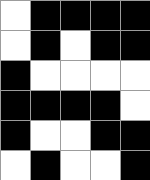[["white", "black", "black", "black", "black"], ["white", "black", "white", "black", "black"], ["black", "white", "white", "white", "white"], ["black", "black", "black", "black", "white"], ["black", "white", "white", "black", "black"], ["white", "black", "white", "white", "black"]]